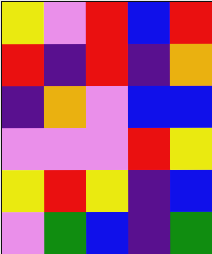[["yellow", "violet", "red", "blue", "red"], ["red", "indigo", "red", "indigo", "orange"], ["indigo", "orange", "violet", "blue", "blue"], ["violet", "violet", "violet", "red", "yellow"], ["yellow", "red", "yellow", "indigo", "blue"], ["violet", "green", "blue", "indigo", "green"]]